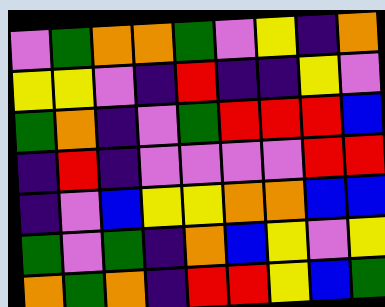[["violet", "green", "orange", "orange", "green", "violet", "yellow", "indigo", "orange"], ["yellow", "yellow", "violet", "indigo", "red", "indigo", "indigo", "yellow", "violet"], ["green", "orange", "indigo", "violet", "green", "red", "red", "red", "blue"], ["indigo", "red", "indigo", "violet", "violet", "violet", "violet", "red", "red"], ["indigo", "violet", "blue", "yellow", "yellow", "orange", "orange", "blue", "blue"], ["green", "violet", "green", "indigo", "orange", "blue", "yellow", "violet", "yellow"], ["orange", "green", "orange", "indigo", "red", "red", "yellow", "blue", "green"]]